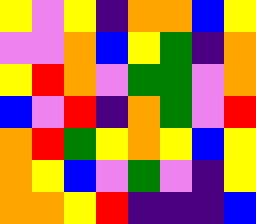[["yellow", "violet", "yellow", "indigo", "orange", "orange", "blue", "yellow"], ["violet", "violet", "orange", "blue", "yellow", "green", "indigo", "orange"], ["yellow", "red", "orange", "violet", "green", "green", "violet", "orange"], ["blue", "violet", "red", "indigo", "orange", "green", "violet", "red"], ["orange", "red", "green", "yellow", "orange", "yellow", "blue", "yellow"], ["orange", "yellow", "blue", "violet", "green", "violet", "indigo", "yellow"], ["orange", "orange", "yellow", "red", "indigo", "indigo", "indigo", "blue"]]